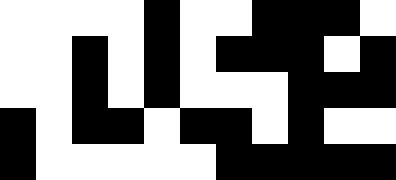[["white", "white", "white", "white", "black", "white", "white", "black", "black", "black", "white"], ["white", "white", "black", "white", "black", "white", "black", "black", "black", "white", "black"], ["white", "white", "black", "white", "black", "white", "white", "white", "black", "black", "black"], ["black", "white", "black", "black", "white", "black", "black", "white", "black", "white", "white"], ["black", "white", "white", "white", "white", "white", "black", "black", "black", "black", "black"]]